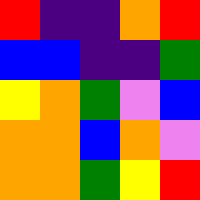[["red", "indigo", "indigo", "orange", "red"], ["blue", "blue", "indigo", "indigo", "green"], ["yellow", "orange", "green", "violet", "blue"], ["orange", "orange", "blue", "orange", "violet"], ["orange", "orange", "green", "yellow", "red"]]